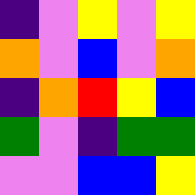[["indigo", "violet", "yellow", "violet", "yellow"], ["orange", "violet", "blue", "violet", "orange"], ["indigo", "orange", "red", "yellow", "blue"], ["green", "violet", "indigo", "green", "green"], ["violet", "violet", "blue", "blue", "yellow"]]